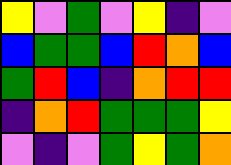[["yellow", "violet", "green", "violet", "yellow", "indigo", "violet"], ["blue", "green", "green", "blue", "red", "orange", "blue"], ["green", "red", "blue", "indigo", "orange", "red", "red"], ["indigo", "orange", "red", "green", "green", "green", "yellow"], ["violet", "indigo", "violet", "green", "yellow", "green", "orange"]]